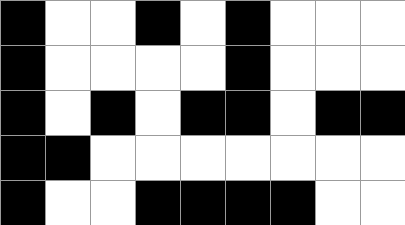[["black", "white", "white", "black", "white", "black", "white", "white", "white"], ["black", "white", "white", "white", "white", "black", "white", "white", "white"], ["black", "white", "black", "white", "black", "black", "white", "black", "black"], ["black", "black", "white", "white", "white", "white", "white", "white", "white"], ["black", "white", "white", "black", "black", "black", "black", "white", "white"]]